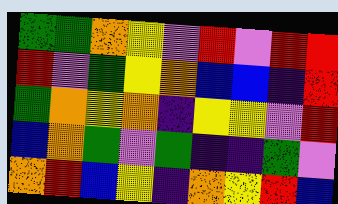[["green", "green", "orange", "yellow", "violet", "red", "violet", "red", "red"], ["red", "violet", "green", "yellow", "orange", "blue", "blue", "indigo", "red"], ["green", "orange", "yellow", "orange", "indigo", "yellow", "yellow", "violet", "red"], ["blue", "orange", "green", "violet", "green", "indigo", "indigo", "green", "violet"], ["orange", "red", "blue", "yellow", "indigo", "orange", "yellow", "red", "blue"]]